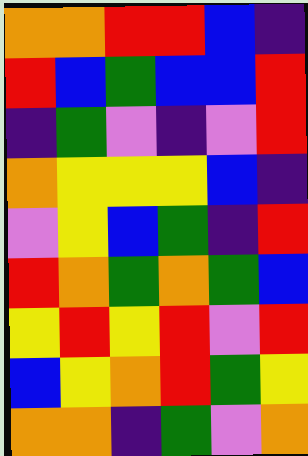[["orange", "orange", "red", "red", "blue", "indigo"], ["red", "blue", "green", "blue", "blue", "red"], ["indigo", "green", "violet", "indigo", "violet", "red"], ["orange", "yellow", "yellow", "yellow", "blue", "indigo"], ["violet", "yellow", "blue", "green", "indigo", "red"], ["red", "orange", "green", "orange", "green", "blue"], ["yellow", "red", "yellow", "red", "violet", "red"], ["blue", "yellow", "orange", "red", "green", "yellow"], ["orange", "orange", "indigo", "green", "violet", "orange"]]